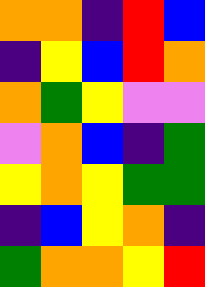[["orange", "orange", "indigo", "red", "blue"], ["indigo", "yellow", "blue", "red", "orange"], ["orange", "green", "yellow", "violet", "violet"], ["violet", "orange", "blue", "indigo", "green"], ["yellow", "orange", "yellow", "green", "green"], ["indigo", "blue", "yellow", "orange", "indigo"], ["green", "orange", "orange", "yellow", "red"]]